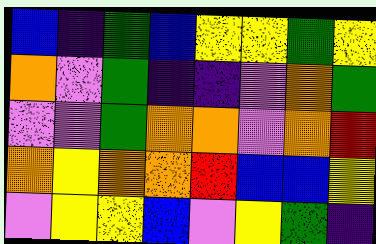[["blue", "indigo", "green", "blue", "yellow", "yellow", "green", "yellow"], ["orange", "violet", "green", "indigo", "indigo", "violet", "orange", "green"], ["violet", "violet", "green", "orange", "orange", "violet", "orange", "red"], ["orange", "yellow", "orange", "orange", "red", "blue", "blue", "yellow"], ["violet", "yellow", "yellow", "blue", "violet", "yellow", "green", "indigo"]]